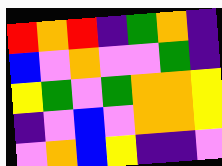[["red", "orange", "red", "indigo", "green", "orange", "indigo"], ["blue", "violet", "orange", "violet", "violet", "green", "indigo"], ["yellow", "green", "violet", "green", "orange", "orange", "yellow"], ["indigo", "violet", "blue", "violet", "orange", "orange", "yellow"], ["violet", "orange", "blue", "yellow", "indigo", "indigo", "violet"]]